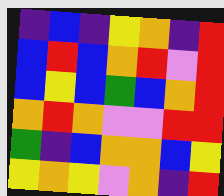[["indigo", "blue", "indigo", "yellow", "orange", "indigo", "red"], ["blue", "red", "blue", "orange", "red", "violet", "red"], ["blue", "yellow", "blue", "green", "blue", "orange", "red"], ["orange", "red", "orange", "violet", "violet", "red", "red"], ["green", "indigo", "blue", "orange", "orange", "blue", "yellow"], ["yellow", "orange", "yellow", "violet", "orange", "indigo", "red"]]